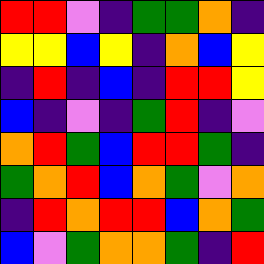[["red", "red", "violet", "indigo", "green", "green", "orange", "indigo"], ["yellow", "yellow", "blue", "yellow", "indigo", "orange", "blue", "yellow"], ["indigo", "red", "indigo", "blue", "indigo", "red", "red", "yellow"], ["blue", "indigo", "violet", "indigo", "green", "red", "indigo", "violet"], ["orange", "red", "green", "blue", "red", "red", "green", "indigo"], ["green", "orange", "red", "blue", "orange", "green", "violet", "orange"], ["indigo", "red", "orange", "red", "red", "blue", "orange", "green"], ["blue", "violet", "green", "orange", "orange", "green", "indigo", "red"]]